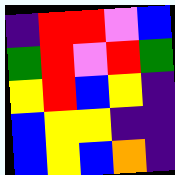[["indigo", "red", "red", "violet", "blue"], ["green", "red", "violet", "red", "green"], ["yellow", "red", "blue", "yellow", "indigo"], ["blue", "yellow", "yellow", "indigo", "indigo"], ["blue", "yellow", "blue", "orange", "indigo"]]